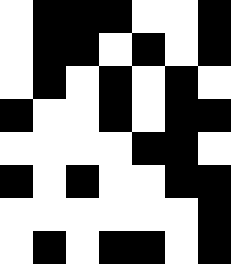[["white", "black", "black", "black", "white", "white", "black"], ["white", "black", "black", "white", "black", "white", "black"], ["white", "black", "white", "black", "white", "black", "white"], ["black", "white", "white", "black", "white", "black", "black"], ["white", "white", "white", "white", "black", "black", "white"], ["black", "white", "black", "white", "white", "black", "black"], ["white", "white", "white", "white", "white", "white", "black"], ["white", "black", "white", "black", "black", "white", "black"]]